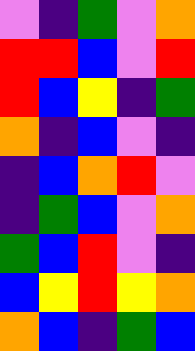[["violet", "indigo", "green", "violet", "orange"], ["red", "red", "blue", "violet", "red"], ["red", "blue", "yellow", "indigo", "green"], ["orange", "indigo", "blue", "violet", "indigo"], ["indigo", "blue", "orange", "red", "violet"], ["indigo", "green", "blue", "violet", "orange"], ["green", "blue", "red", "violet", "indigo"], ["blue", "yellow", "red", "yellow", "orange"], ["orange", "blue", "indigo", "green", "blue"]]